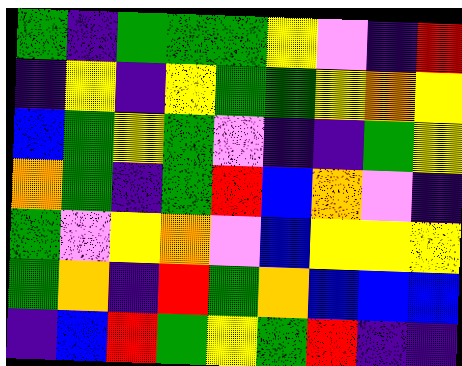[["green", "indigo", "green", "green", "green", "yellow", "violet", "indigo", "red"], ["indigo", "yellow", "indigo", "yellow", "green", "green", "yellow", "orange", "yellow"], ["blue", "green", "yellow", "green", "violet", "indigo", "indigo", "green", "yellow"], ["orange", "green", "indigo", "green", "red", "blue", "orange", "violet", "indigo"], ["green", "violet", "yellow", "orange", "violet", "blue", "yellow", "yellow", "yellow"], ["green", "orange", "indigo", "red", "green", "orange", "blue", "blue", "blue"], ["indigo", "blue", "red", "green", "yellow", "green", "red", "indigo", "indigo"]]